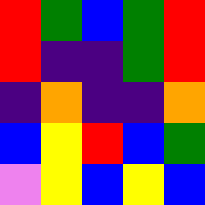[["red", "green", "blue", "green", "red"], ["red", "indigo", "indigo", "green", "red"], ["indigo", "orange", "indigo", "indigo", "orange"], ["blue", "yellow", "red", "blue", "green"], ["violet", "yellow", "blue", "yellow", "blue"]]